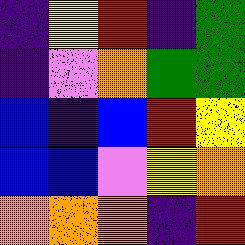[["indigo", "yellow", "red", "indigo", "green"], ["indigo", "violet", "orange", "green", "green"], ["blue", "indigo", "blue", "red", "yellow"], ["blue", "blue", "violet", "yellow", "orange"], ["orange", "orange", "orange", "indigo", "red"]]